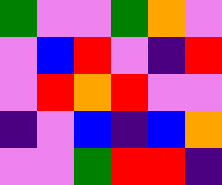[["green", "violet", "violet", "green", "orange", "violet"], ["violet", "blue", "red", "violet", "indigo", "red"], ["violet", "red", "orange", "red", "violet", "violet"], ["indigo", "violet", "blue", "indigo", "blue", "orange"], ["violet", "violet", "green", "red", "red", "indigo"]]